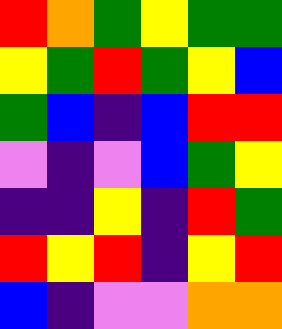[["red", "orange", "green", "yellow", "green", "green"], ["yellow", "green", "red", "green", "yellow", "blue"], ["green", "blue", "indigo", "blue", "red", "red"], ["violet", "indigo", "violet", "blue", "green", "yellow"], ["indigo", "indigo", "yellow", "indigo", "red", "green"], ["red", "yellow", "red", "indigo", "yellow", "red"], ["blue", "indigo", "violet", "violet", "orange", "orange"]]